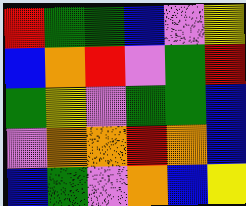[["red", "green", "green", "blue", "violet", "yellow"], ["blue", "orange", "red", "violet", "green", "red"], ["green", "yellow", "violet", "green", "green", "blue"], ["violet", "orange", "orange", "red", "orange", "blue"], ["blue", "green", "violet", "orange", "blue", "yellow"]]